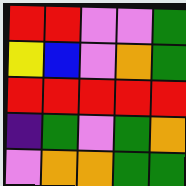[["red", "red", "violet", "violet", "green"], ["yellow", "blue", "violet", "orange", "green"], ["red", "red", "red", "red", "red"], ["indigo", "green", "violet", "green", "orange"], ["violet", "orange", "orange", "green", "green"]]